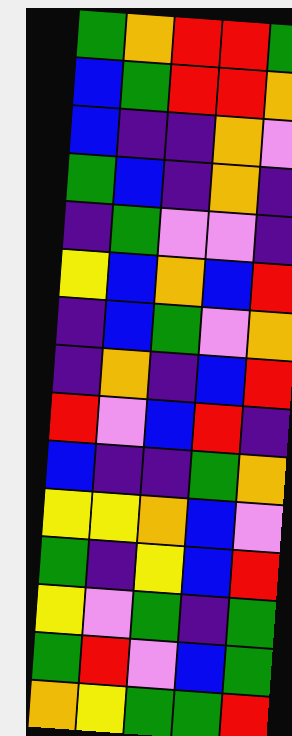[["green", "orange", "red", "red", "green"], ["blue", "green", "red", "red", "orange"], ["blue", "indigo", "indigo", "orange", "violet"], ["green", "blue", "indigo", "orange", "indigo"], ["indigo", "green", "violet", "violet", "indigo"], ["yellow", "blue", "orange", "blue", "red"], ["indigo", "blue", "green", "violet", "orange"], ["indigo", "orange", "indigo", "blue", "red"], ["red", "violet", "blue", "red", "indigo"], ["blue", "indigo", "indigo", "green", "orange"], ["yellow", "yellow", "orange", "blue", "violet"], ["green", "indigo", "yellow", "blue", "red"], ["yellow", "violet", "green", "indigo", "green"], ["green", "red", "violet", "blue", "green"], ["orange", "yellow", "green", "green", "red"]]